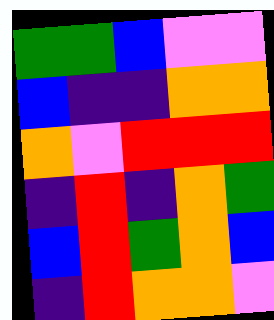[["green", "green", "blue", "violet", "violet"], ["blue", "indigo", "indigo", "orange", "orange"], ["orange", "violet", "red", "red", "red"], ["indigo", "red", "indigo", "orange", "green"], ["blue", "red", "green", "orange", "blue"], ["indigo", "red", "orange", "orange", "violet"]]